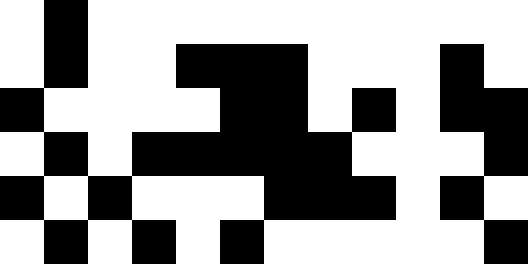[["white", "black", "white", "white", "white", "white", "white", "white", "white", "white", "white", "white"], ["white", "black", "white", "white", "black", "black", "black", "white", "white", "white", "black", "white"], ["black", "white", "white", "white", "white", "black", "black", "white", "black", "white", "black", "black"], ["white", "black", "white", "black", "black", "black", "black", "black", "white", "white", "white", "black"], ["black", "white", "black", "white", "white", "white", "black", "black", "black", "white", "black", "white"], ["white", "black", "white", "black", "white", "black", "white", "white", "white", "white", "white", "black"]]